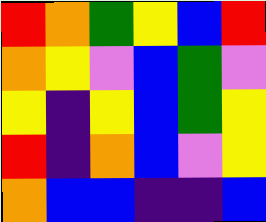[["red", "orange", "green", "yellow", "blue", "red"], ["orange", "yellow", "violet", "blue", "green", "violet"], ["yellow", "indigo", "yellow", "blue", "green", "yellow"], ["red", "indigo", "orange", "blue", "violet", "yellow"], ["orange", "blue", "blue", "indigo", "indigo", "blue"]]